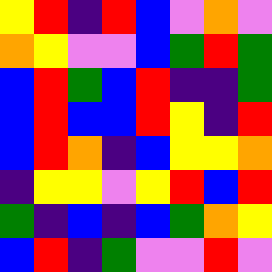[["yellow", "red", "indigo", "red", "blue", "violet", "orange", "violet"], ["orange", "yellow", "violet", "violet", "blue", "green", "red", "green"], ["blue", "red", "green", "blue", "red", "indigo", "indigo", "green"], ["blue", "red", "blue", "blue", "red", "yellow", "indigo", "red"], ["blue", "red", "orange", "indigo", "blue", "yellow", "yellow", "orange"], ["indigo", "yellow", "yellow", "violet", "yellow", "red", "blue", "red"], ["green", "indigo", "blue", "indigo", "blue", "green", "orange", "yellow"], ["blue", "red", "indigo", "green", "violet", "violet", "red", "violet"]]